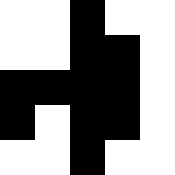[["white", "white", "black", "white", "white"], ["white", "white", "black", "black", "white"], ["black", "black", "black", "black", "white"], ["black", "white", "black", "black", "white"], ["white", "white", "black", "white", "white"]]